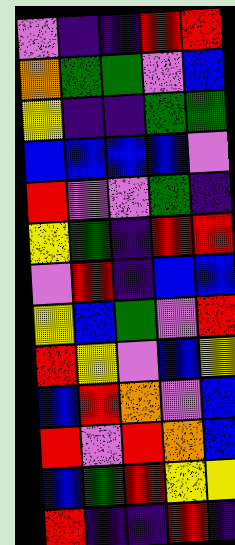[["violet", "indigo", "indigo", "red", "red"], ["orange", "green", "green", "violet", "blue"], ["yellow", "indigo", "indigo", "green", "green"], ["blue", "blue", "blue", "blue", "violet"], ["red", "violet", "violet", "green", "indigo"], ["yellow", "green", "indigo", "red", "red"], ["violet", "red", "indigo", "blue", "blue"], ["yellow", "blue", "green", "violet", "red"], ["red", "yellow", "violet", "blue", "yellow"], ["blue", "red", "orange", "violet", "blue"], ["red", "violet", "red", "orange", "blue"], ["blue", "green", "red", "yellow", "yellow"], ["red", "indigo", "indigo", "red", "indigo"]]